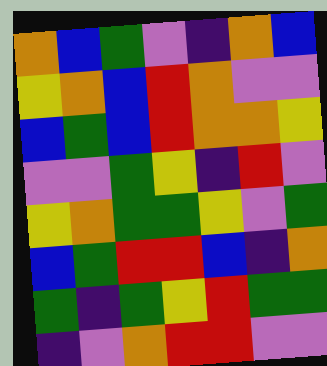[["orange", "blue", "green", "violet", "indigo", "orange", "blue"], ["yellow", "orange", "blue", "red", "orange", "violet", "violet"], ["blue", "green", "blue", "red", "orange", "orange", "yellow"], ["violet", "violet", "green", "yellow", "indigo", "red", "violet"], ["yellow", "orange", "green", "green", "yellow", "violet", "green"], ["blue", "green", "red", "red", "blue", "indigo", "orange"], ["green", "indigo", "green", "yellow", "red", "green", "green"], ["indigo", "violet", "orange", "red", "red", "violet", "violet"]]